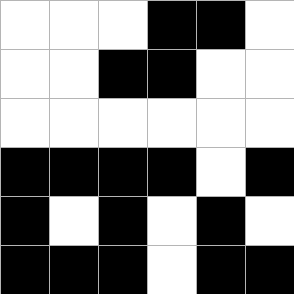[["white", "white", "white", "black", "black", "white"], ["white", "white", "black", "black", "white", "white"], ["white", "white", "white", "white", "white", "white"], ["black", "black", "black", "black", "white", "black"], ["black", "white", "black", "white", "black", "white"], ["black", "black", "black", "white", "black", "black"]]